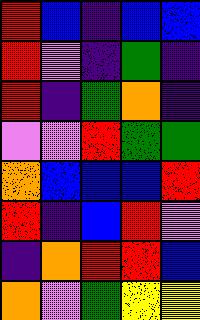[["red", "blue", "indigo", "blue", "blue"], ["red", "violet", "indigo", "green", "indigo"], ["red", "indigo", "green", "orange", "indigo"], ["violet", "violet", "red", "green", "green"], ["orange", "blue", "blue", "blue", "red"], ["red", "indigo", "blue", "red", "violet"], ["indigo", "orange", "red", "red", "blue"], ["orange", "violet", "green", "yellow", "yellow"]]